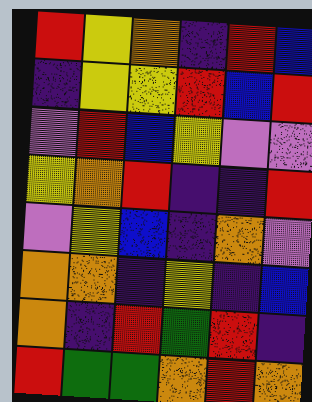[["red", "yellow", "orange", "indigo", "red", "blue"], ["indigo", "yellow", "yellow", "red", "blue", "red"], ["violet", "red", "blue", "yellow", "violet", "violet"], ["yellow", "orange", "red", "indigo", "indigo", "red"], ["violet", "yellow", "blue", "indigo", "orange", "violet"], ["orange", "orange", "indigo", "yellow", "indigo", "blue"], ["orange", "indigo", "red", "green", "red", "indigo"], ["red", "green", "green", "orange", "red", "orange"]]